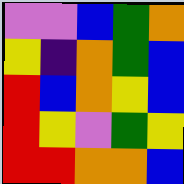[["violet", "violet", "blue", "green", "orange"], ["yellow", "indigo", "orange", "green", "blue"], ["red", "blue", "orange", "yellow", "blue"], ["red", "yellow", "violet", "green", "yellow"], ["red", "red", "orange", "orange", "blue"]]